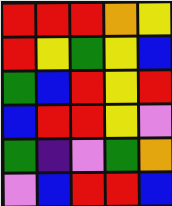[["red", "red", "red", "orange", "yellow"], ["red", "yellow", "green", "yellow", "blue"], ["green", "blue", "red", "yellow", "red"], ["blue", "red", "red", "yellow", "violet"], ["green", "indigo", "violet", "green", "orange"], ["violet", "blue", "red", "red", "blue"]]